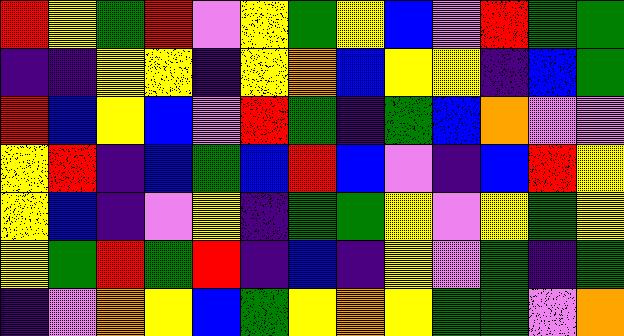[["red", "yellow", "green", "red", "violet", "yellow", "green", "yellow", "blue", "violet", "red", "green", "green"], ["indigo", "indigo", "yellow", "yellow", "indigo", "yellow", "orange", "blue", "yellow", "yellow", "indigo", "blue", "green"], ["red", "blue", "yellow", "blue", "violet", "red", "green", "indigo", "green", "blue", "orange", "violet", "violet"], ["yellow", "red", "indigo", "blue", "green", "blue", "red", "blue", "violet", "indigo", "blue", "red", "yellow"], ["yellow", "blue", "indigo", "violet", "yellow", "indigo", "green", "green", "yellow", "violet", "yellow", "green", "yellow"], ["yellow", "green", "red", "green", "red", "indigo", "blue", "indigo", "yellow", "violet", "green", "indigo", "green"], ["indigo", "violet", "orange", "yellow", "blue", "green", "yellow", "orange", "yellow", "green", "green", "violet", "orange"]]